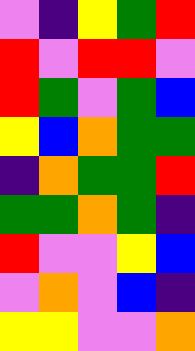[["violet", "indigo", "yellow", "green", "red"], ["red", "violet", "red", "red", "violet"], ["red", "green", "violet", "green", "blue"], ["yellow", "blue", "orange", "green", "green"], ["indigo", "orange", "green", "green", "red"], ["green", "green", "orange", "green", "indigo"], ["red", "violet", "violet", "yellow", "blue"], ["violet", "orange", "violet", "blue", "indigo"], ["yellow", "yellow", "violet", "violet", "orange"]]